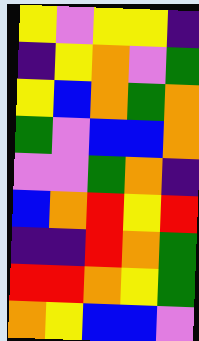[["yellow", "violet", "yellow", "yellow", "indigo"], ["indigo", "yellow", "orange", "violet", "green"], ["yellow", "blue", "orange", "green", "orange"], ["green", "violet", "blue", "blue", "orange"], ["violet", "violet", "green", "orange", "indigo"], ["blue", "orange", "red", "yellow", "red"], ["indigo", "indigo", "red", "orange", "green"], ["red", "red", "orange", "yellow", "green"], ["orange", "yellow", "blue", "blue", "violet"]]